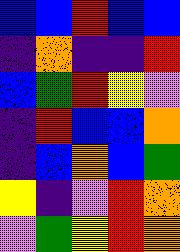[["blue", "blue", "red", "blue", "blue"], ["indigo", "orange", "indigo", "indigo", "red"], ["blue", "green", "red", "yellow", "violet"], ["indigo", "red", "blue", "blue", "orange"], ["indigo", "blue", "orange", "blue", "green"], ["yellow", "indigo", "violet", "red", "orange"], ["violet", "green", "yellow", "red", "orange"]]